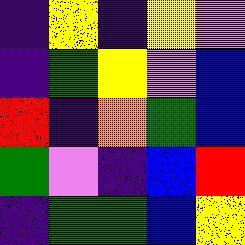[["indigo", "yellow", "indigo", "yellow", "violet"], ["indigo", "green", "yellow", "violet", "blue"], ["red", "indigo", "orange", "green", "blue"], ["green", "violet", "indigo", "blue", "red"], ["indigo", "green", "green", "blue", "yellow"]]